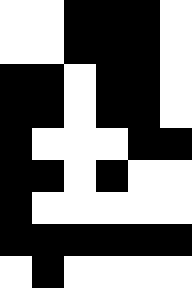[["white", "white", "black", "black", "black", "white"], ["white", "white", "black", "black", "black", "white"], ["black", "black", "white", "black", "black", "white"], ["black", "black", "white", "black", "black", "white"], ["black", "white", "white", "white", "black", "black"], ["black", "black", "white", "black", "white", "white"], ["black", "white", "white", "white", "white", "white"], ["black", "black", "black", "black", "black", "black"], ["white", "black", "white", "white", "white", "white"]]